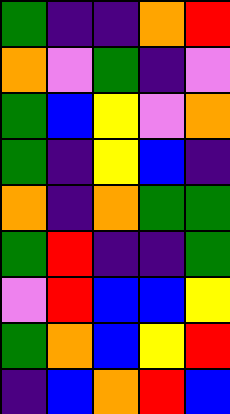[["green", "indigo", "indigo", "orange", "red"], ["orange", "violet", "green", "indigo", "violet"], ["green", "blue", "yellow", "violet", "orange"], ["green", "indigo", "yellow", "blue", "indigo"], ["orange", "indigo", "orange", "green", "green"], ["green", "red", "indigo", "indigo", "green"], ["violet", "red", "blue", "blue", "yellow"], ["green", "orange", "blue", "yellow", "red"], ["indigo", "blue", "orange", "red", "blue"]]